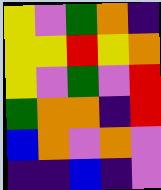[["yellow", "violet", "green", "orange", "indigo"], ["yellow", "yellow", "red", "yellow", "orange"], ["yellow", "violet", "green", "violet", "red"], ["green", "orange", "orange", "indigo", "red"], ["blue", "orange", "violet", "orange", "violet"], ["indigo", "indigo", "blue", "indigo", "violet"]]